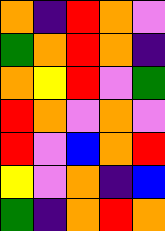[["orange", "indigo", "red", "orange", "violet"], ["green", "orange", "red", "orange", "indigo"], ["orange", "yellow", "red", "violet", "green"], ["red", "orange", "violet", "orange", "violet"], ["red", "violet", "blue", "orange", "red"], ["yellow", "violet", "orange", "indigo", "blue"], ["green", "indigo", "orange", "red", "orange"]]